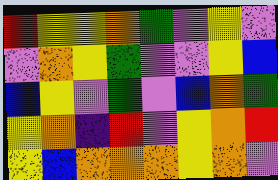[["red", "yellow", "yellow", "orange", "green", "violet", "yellow", "violet"], ["violet", "orange", "yellow", "green", "violet", "violet", "yellow", "blue"], ["blue", "yellow", "violet", "green", "violet", "blue", "orange", "green"], ["yellow", "orange", "indigo", "red", "violet", "yellow", "orange", "red"], ["yellow", "blue", "orange", "orange", "orange", "yellow", "orange", "violet"]]